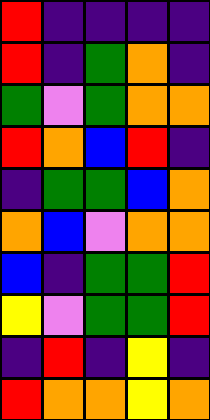[["red", "indigo", "indigo", "indigo", "indigo"], ["red", "indigo", "green", "orange", "indigo"], ["green", "violet", "green", "orange", "orange"], ["red", "orange", "blue", "red", "indigo"], ["indigo", "green", "green", "blue", "orange"], ["orange", "blue", "violet", "orange", "orange"], ["blue", "indigo", "green", "green", "red"], ["yellow", "violet", "green", "green", "red"], ["indigo", "red", "indigo", "yellow", "indigo"], ["red", "orange", "orange", "yellow", "orange"]]